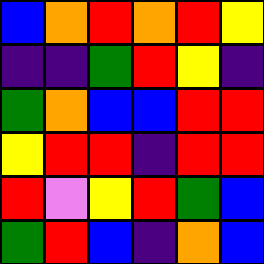[["blue", "orange", "red", "orange", "red", "yellow"], ["indigo", "indigo", "green", "red", "yellow", "indigo"], ["green", "orange", "blue", "blue", "red", "red"], ["yellow", "red", "red", "indigo", "red", "red"], ["red", "violet", "yellow", "red", "green", "blue"], ["green", "red", "blue", "indigo", "orange", "blue"]]